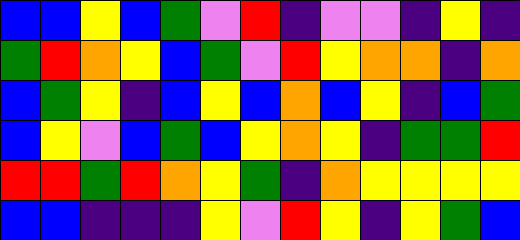[["blue", "blue", "yellow", "blue", "green", "violet", "red", "indigo", "violet", "violet", "indigo", "yellow", "indigo"], ["green", "red", "orange", "yellow", "blue", "green", "violet", "red", "yellow", "orange", "orange", "indigo", "orange"], ["blue", "green", "yellow", "indigo", "blue", "yellow", "blue", "orange", "blue", "yellow", "indigo", "blue", "green"], ["blue", "yellow", "violet", "blue", "green", "blue", "yellow", "orange", "yellow", "indigo", "green", "green", "red"], ["red", "red", "green", "red", "orange", "yellow", "green", "indigo", "orange", "yellow", "yellow", "yellow", "yellow"], ["blue", "blue", "indigo", "indigo", "indigo", "yellow", "violet", "red", "yellow", "indigo", "yellow", "green", "blue"]]